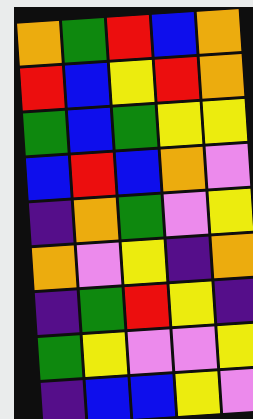[["orange", "green", "red", "blue", "orange"], ["red", "blue", "yellow", "red", "orange"], ["green", "blue", "green", "yellow", "yellow"], ["blue", "red", "blue", "orange", "violet"], ["indigo", "orange", "green", "violet", "yellow"], ["orange", "violet", "yellow", "indigo", "orange"], ["indigo", "green", "red", "yellow", "indigo"], ["green", "yellow", "violet", "violet", "yellow"], ["indigo", "blue", "blue", "yellow", "violet"]]